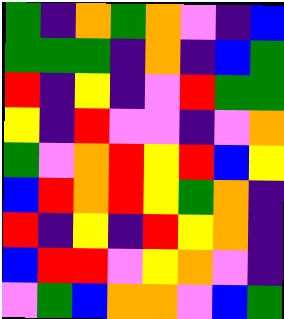[["green", "indigo", "orange", "green", "orange", "violet", "indigo", "blue"], ["green", "green", "green", "indigo", "orange", "indigo", "blue", "green"], ["red", "indigo", "yellow", "indigo", "violet", "red", "green", "green"], ["yellow", "indigo", "red", "violet", "violet", "indigo", "violet", "orange"], ["green", "violet", "orange", "red", "yellow", "red", "blue", "yellow"], ["blue", "red", "orange", "red", "yellow", "green", "orange", "indigo"], ["red", "indigo", "yellow", "indigo", "red", "yellow", "orange", "indigo"], ["blue", "red", "red", "violet", "yellow", "orange", "violet", "indigo"], ["violet", "green", "blue", "orange", "orange", "violet", "blue", "green"]]